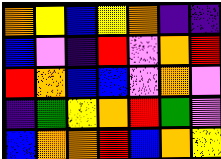[["orange", "yellow", "blue", "yellow", "orange", "indigo", "indigo"], ["blue", "violet", "indigo", "red", "violet", "orange", "red"], ["red", "orange", "blue", "blue", "violet", "orange", "violet"], ["indigo", "green", "yellow", "orange", "red", "green", "violet"], ["blue", "orange", "orange", "red", "blue", "orange", "yellow"]]